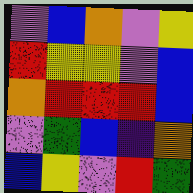[["violet", "blue", "orange", "violet", "yellow"], ["red", "yellow", "yellow", "violet", "blue"], ["orange", "red", "red", "red", "blue"], ["violet", "green", "blue", "indigo", "orange"], ["blue", "yellow", "violet", "red", "green"]]